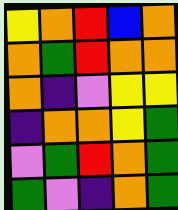[["yellow", "orange", "red", "blue", "orange"], ["orange", "green", "red", "orange", "orange"], ["orange", "indigo", "violet", "yellow", "yellow"], ["indigo", "orange", "orange", "yellow", "green"], ["violet", "green", "red", "orange", "green"], ["green", "violet", "indigo", "orange", "green"]]